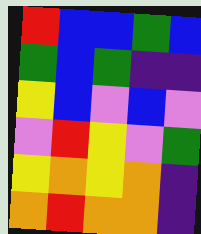[["red", "blue", "blue", "green", "blue"], ["green", "blue", "green", "indigo", "indigo"], ["yellow", "blue", "violet", "blue", "violet"], ["violet", "red", "yellow", "violet", "green"], ["yellow", "orange", "yellow", "orange", "indigo"], ["orange", "red", "orange", "orange", "indigo"]]